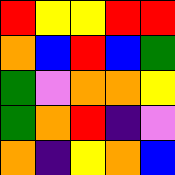[["red", "yellow", "yellow", "red", "red"], ["orange", "blue", "red", "blue", "green"], ["green", "violet", "orange", "orange", "yellow"], ["green", "orange", "red", "indigo", "violet"], ["orange", "indigo", "yellow", "orange", "blue"]]